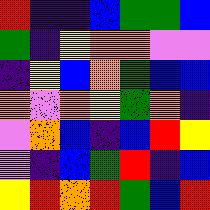[["red", "indigo", "indigo", "blue", "green", "green", "blue"], ["green", "indigo", "yellow", "orange", "orange", "violet", "violet"], ["indigo", "yellow", "blue", "orange", "green", "blue", "blue"], ["orange", "violet", "orange", "yellow", "green", "orange", "indigo"], ["violet", "orange", "blue", "indigo", "blue", "red", "yellow"], ["violet", "indigo", "blue", "green", "red", "indigo", "blue"], ["yellow", "red", "orange", "red", "green", "blue", "red"]]